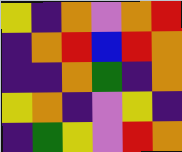[["yellow", "indigo", "orange", "violet", "orange", "red"], ["indigo", "orange", "red", "blue", "red", "orange"], ["indigo", "indigo", "orange", "green", "indigo", "orange"], ["yellow", "orange", "indigo", "violet", "yellow", "indigo"], ["indigo", "green", "yellow", "violet", "red", "orange"]]